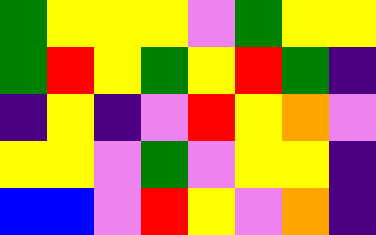[["green", "yellow", "yellow", "yellow", "violet", "green", "yellow", "yellow"], ["green", "red", "yellow", "green", "yellow", "red", "green", "indigo"], ["indigo", "yellow", "indigo", "violet", "red", "yellow", "orange", "violet"], ["yellow", "yellow", "violet", "green", "violet", "yellow", "yellow", "indigo"], ["blue", "blue", "violet", "red", "yellow", "violet", "orange", "indigo"]]